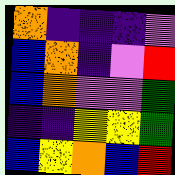[["orange", "indigo", "indigo", "indigo", "violet"], ["blue", "orange", "indigo", "violet", "red"], ["blue", "orange", "violet", "violet", "green"], ["indigo", "indigo", "yellow", "yellow", "green"], ["blue", "yellow", "orange", "blue", "red"]]